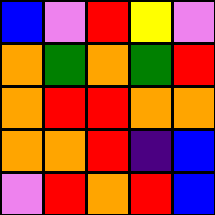[["blue", "violet", "red", "yellow", "violet"], ["orange", "green", "orange", "green", "red"], ["orange", "red", "red", "orange", "orange"], ["orange", "orange", "red", "indigo", "blue"], ["violet", "red", "orange", "red", "blue"]]